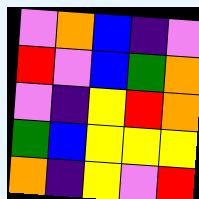[["violet", "orange", "blue", "indigo", "violet"], ["red", "violet", "blue", "green", "orange"], ["violet", "indigo", "yellow", "red", "orange"], ["green", "blue", "yellow", "yellow", "yellow"], ["orange", "indigo", "yellow", "violet", "red"]]